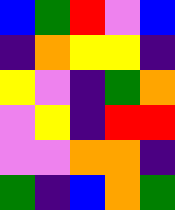[["blue", "green", "red", "violet", "blue"], ["indigo", "orange", "yellow", "yellow", "indigo"], ["yellow", "violet", "indigo", "green", "orange"], ["violet", "yellow", "indigo", "red", "red"], ["violet", "violet", "orange", "orange", "indigo"], ["green", "indigo", "blue", "orange", "green"]]